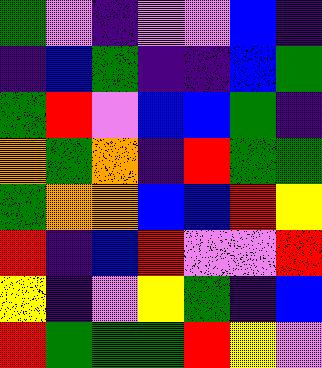[["green", "violet", "indigo", "violet", "violet", "blue", "indigo"], ["indigo", "blue", "green", "indigo", "indigo", "blue", "green"], ["green", "red", "violet", "blue", "blue", "green", "indigo"], ["orange", "green", "orange", "indigo", "red", "green", "green"], ["green", "orange", "orange", "blue", "blue", "red", "yellow"], ["red", "indigo", "blue", "red", "violet", "violet", "red"], ["yellow", "indigo", "violet", "yellow", "green", "indigo", "blue"], ["red", "green", "green", "green", "red", "yellow", "violet"]]